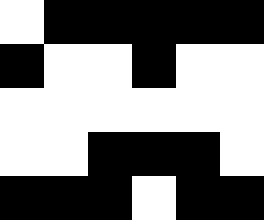[["white", "black", "black", "black", "black", "black"], ["black", "white", "white", "black", "white", "white"], ["white", "white", "white", "white", "white", "white"], ["white", "white", "black", "black", "black", "white"], ["black", "black", "black", "white", "black", "black"]]